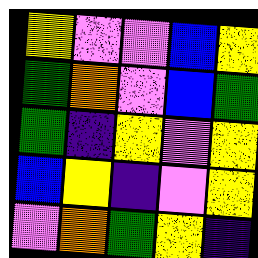[["yellow", "violet", "violet", "blue", "yellow"], ["green", "orange", "violet", "blue", "green"], ["green", "indigo", "yellow", "violet", "yellow"], ["blue", "yellow", "indigo", "violet", "yellow"], ["violet", "orange", "green", "yellow", "indigo"]]